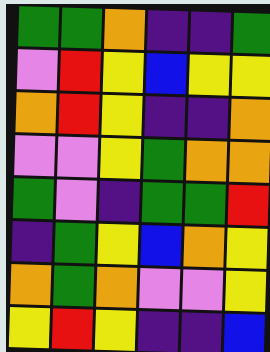[["green", "green", "orange", "indigo", "indigo", "green"], ["violet", "red", "yellow", "blue", "yellow", "yellow"], ["orange", "red", "yellow", "indigo", "indigo", "orange"], ["violet", "violet", "yellow", "green", "orange", "orange"], ["green", "violet", "indigo", "green", "green", "red"], ["indigo", "green", "yellow", "blue", "orange", "yellow"], ["orange", "green", "orange", "violet", "violet", "yellow"], ["yellow", "red", "yellow", "indigo", "indigo", "blue"]]